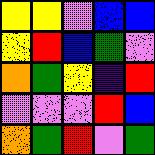[["yellow", "yellow", "violet", "blue", "blue"], ["yellow", "red", "blue", "green", "violet"], ["orange", "green", "yellow", "indigo", "red"], ["violet", "violet", "violet", "red", "blue"], ["orange", "green", "red", "violet", "green"]]